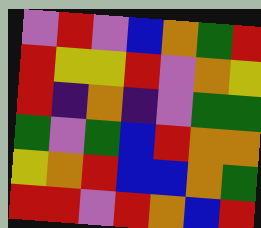[["violet", "red", "violet", "blue", "orange", "green", "red"], ["red", "yellow", "yellow", "red", "violet", "orange", "yellow"], ["red", "indigo", "orange", "indigo", "violet", "green", "green"], ["green", "violet", "green", "blue", "red", "orange", "orange"], ["yellow", "orange", "red", "blue", "blue", "orange", "green"], ["red", "red", "violet", "red", "orange", "blue", "red"]]